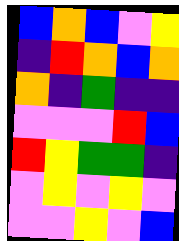[["blue", "orange", "blue", "violet", "yellow"], ["indigo", "red", "orange", "blue", "orange"], ["orange", "indigo", "green", "indigo", "indigo"], ["violet", "violet", "violet", "red", "blue"], ["red", "yellow", "green", "green", "indigo"], ["violet", "yellow", "violet", "yellow", "violet"], ["violet", "violet", "yellow", "violet", "blue"]]